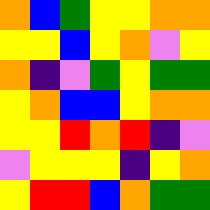[["orange", "blue", "green", "yellow", "yellow", "orange", "orange"], ["yellow", "yellow", "blue", "yellow", "orange", "violet", "yellow"], ["orange", "indigo", "violet", "green", "yellow", "green", "green"], ["yellow", "orange", "blue", "blue", "yellow", "orange", "orange"], ["yellow", "yellow", "red", "orange", "red", "indigo", "violet"], ["violet", "yellow", "yellow", "yellow", "indigo", "yellow", "orange"], ["yellow", "red", "red", "blue", "orange", "green", "green"]]